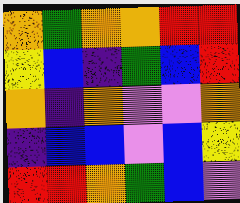[["orange", "green", "orange", "orange", "red", "red"], ["yellow", "blue", "indigo", "green", "blue", "red"], ["orange", "indigo", "orange", "violet", "violet", "orange"], ["indigo", "blue", "blue", "violet", "blue", "yellow"], ["red", "red", "orange", "green", "blue", "violet"]]